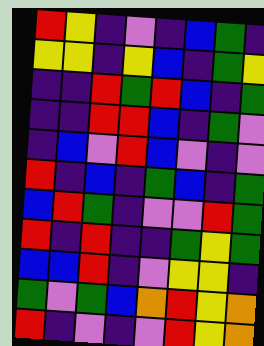[["red", "yellow", "indigo", "violet", "indigo", "blue", "green", "indigo"], ["yellow", "yellow", "indigo", "yellow", "blue", "indigo", "green", "yellow"], ["indigo", "indigo", "red", "green", "red", "blue", "indigo", "green"], ["indigo", "indigo", "red", "red", "blue", "indigo", "green", "violet"], ["indigo", "blue", "violet", "red", "blue", "violet", "indigo", "violet"], ["red", "indigo", "blue", "indigo", "green", "blue", "indigo", "green"], ["blue", "red", "green", "indigo", "violet", "violet", "red", "green"], ["red", "indigo", "red", "indigo", "indigo", "green", "yellow", "green"], ["blue", "blue", "red", "indigo", "violet", "yellow", "yellow", "indigo"], ["green", "violet", "green", "blue", "orange", "red", "yellow", "orange"], ["red", "indigo", "violet", "indigo", "violet", "red", "yellow", "orange"]]